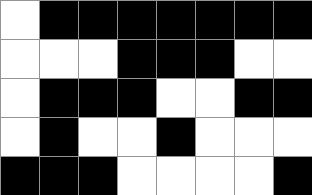[["white", "black", "black", "black", "black", "black", "black", "black"], ["white", "white", "white", "black", "black", "black", "white", "white"], ["white", "black", "black", "black", "white", "white", "black", "black"], ["white", "black", "white", "white", "black", "white", "white", "white"], ["black", "black", "black", "white", "white", "white", "white", "black"]]